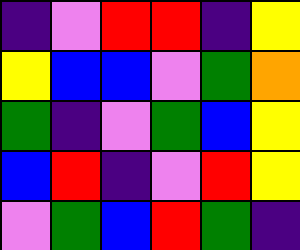[["indigo", "violet", "red", "red", "indigo", "yellow"], ["yellow", "blue", "blue", "violet", "green", "orange"], ["green", "indigo", "violet", "green", "blue", "yellow"], ["blue", "red", "indigo", "violet", "red", "yellow"], ["violet", "green", "blue", "red", "green", "indigo"]]